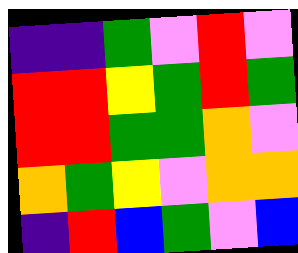[["indigo", "indigo", "green", "violet", "red", "violet"], ["red", "red", "yellow", "green", "red", "green"], ["red", "red", "green", "green", "orange", "violet"], ["orange", "green", "yellow", "violet", "orange", "orange"], ["indigo", "red", "blue", "green", "violet", "blue"]]